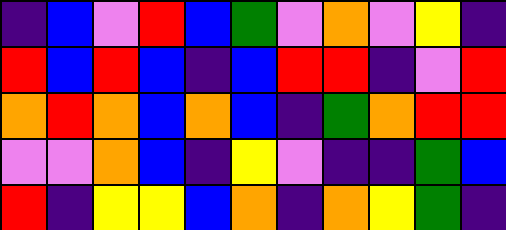[["indigo", "blue", "violet", "red", "blue", "green", "violet", "orange", "violet", "yellow", "indigo"], ["red", "blue", "red", "blue", "indigo", "blue", "red", "red", "indigo", "violet", "red"], ["orange", "red", "orange", "blue", "orange", "blue", "indigo", "green", "orange", "red", "red"], ["violet", "violet", "orange", "blue", "indigo", "yellow", "violet", "indigo", "indigo", "green", "blue"], ["red", "indigo", "yellow", "yellow", "blue", "orange", "indigo", "orange", "yellow", "green", "indigo"]]